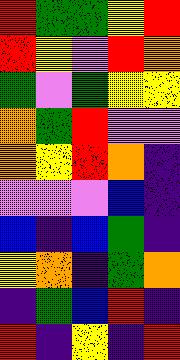[["red", "green", "green", "yellow", "red"], ["red", "yellow", "violet", "red", "orange"], ["green", "violet", "green", "yellow", "yellow"], ["orange", "green", "red", "violet", "violet"], ["orange", "yellow", "red", "orange", "indigo"], ["violet", "violet", "violet", "blue", "indigo"], ["blue", "indigo", "blue", "green", "indigo"], ["yellow", "orange", "indigo", "green", "orange"], ["indigo", "green", "blue", "red", "indigo"], ["red", "indigo", "yellow", "indigo", "red"]]